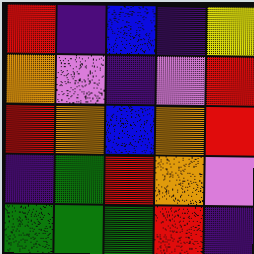[["red", "indigo", "blue", "indigo", "yellow"], ["orange", "violet", "indigo", "violet", "red"], ["red", "orange", "blue", "orange", "red"], ["indigo", "green", "red", "orange", "violet"], ["green", "green", "green", "red", "indigo"]]